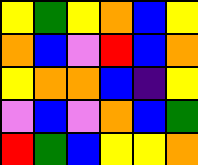[["yellow", "green", "yellow", "orange", "blue", "yellow"], ["orange", "blue", "violet", "red", "blue", "orange"], ["yellow", "orange", "orange", "blue", "indigo", "yellow"], ["violet", "blue", "violet", "orange", "blue", "green"], ["red", "green", "blue", "yellow", "yellow", "orange"]]